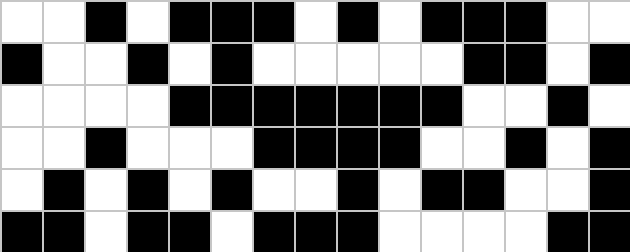[["white", "white", "black", "white", "black", "black", "black", "white", "black", "white", "black", "black", "black", "white", "white"], ["black", "white", "white", "black", "white", "black", "white", "white", "white", "white", "white", "black", "black", "white", "black"], ["white", "white", "white", "white", "black", "black", "black", "black", "black", "black", "black", "white", "white", "black", "white"], ["white", "white", "black", "white", "white", "white", "black", "black", "black", "black", "white", "white", "black", "white", "black"], ["white", "black", "white", "black", "white", "black", "white", "white", "black", "white", "black", "black", "white", "white", "black"], ["black", "black", "white", "black", "black", "white", "black", "black", "black", "white", "white", "white", "white", "black", "black"]]